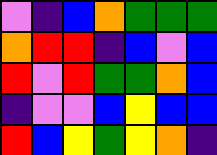[["violet", "indigo", "blue", "orange", "green", "green", "green"], ["orange", "red", "red", "indigo", "blue", "violet", "blue"], ["red", "violet", "red", "green", "green", "orange", "blue"], ["indigo", "violet", "violet", "blue", "yellow", "blue", "blue"], ["red", "blue", "yellow", "green", "yellow", "orange", "indigo"]]